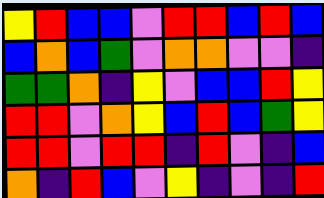[["yellow", "red", "blue", "blue", "violet", "red", "red", "blue", "red", "blue"], ["blue", "orange", "blue", "green", "violet", "orange", "orange", "violet", "violet", "indigo"], ["green", "green", "orange", "indigo", "yellow", "violet", "blue", "blue", "red", "yellow"], ["red", "red", "violet", "orange", "yellow", "blue", "red", "blue", "green", "yellow"], ["red", "red", "violet", "red", "red", "indigo", "red", "violet", "indigo", "blue"], ["orange", "indigo", "red", "blue", "violet", "yellow", "indigo", "violet", "indigo", "red"]]